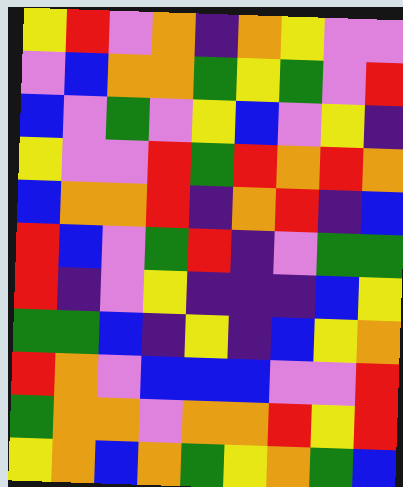[["yellow", "red", "violet", "orange", "indigo", "orange", "yellow", "violet", "violet"], ["violet", "blue", "orange", "orange", "green", "yellow", "green", "violet", "red"], ["blue", "violet", "green", "violet", "yellow", "blue", "violet", "yellow", "indigo"], ["yellow", "violet", "violet", "red", "green", "red", "orange", "red", "orange"], ["blue", "orange", "orange", "red", "indigo", "orange", "red", "indigo", "blue"], ["red", "blue", "violet", "green", "red", "indigo", "violet", "green", "green"], ["red", "indigo", "violet", "yellow", "indigo", "indigo", "indigo", "blue", "yellow"], ["green", "green", "blue", "indigo", "yellow", "indigo", "blue", "yellow", "orange"], ["red", "orange", "violet", "blue", "blue", "blue", "violet", "violet", "red"], ["green", "orange", "orange", "violet", "orange", "orange", "red", "yellow", "red"], ["yellow", "orange", "blue", "orange", "green", "yellow", "orange", "green", "blue"]]